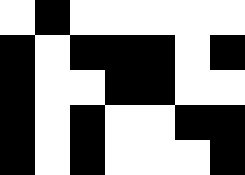[["white", "black", "white", "white", "white", "white", "white"], ["black", "white", "black", "black", "black", "white", "black"], ["black", "white", "white", "black", "black", "white", "white"], ["black", "white", "black", "white", "white", "black", "black"], ["black", "white", "black", "white", "white", "white", "black"]]